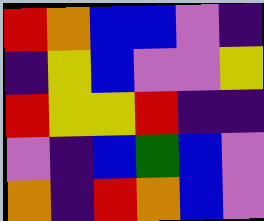[["red", "orange", "blue", "blue", "violet", "indigo"], ["indigo", "yellow", "blue", "violet", "violet", "yellow"], ["red", "yellow", "yellow", "red", "indigo", "indigo"], ["violet", "indigo", "blue", "green", "blue", "violet"], ["orange", "indigo", "red", "orange", "blue", "violet"]]